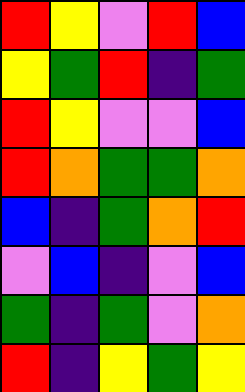[["red", "yellow", "violet", "red", "blue"], ["yellow", "green", "red", "indigo", "green"], ["red", "yellow", "violet", "violet", "blue"], ["red", "orange", "green", "green", "orange"], ["blue", "indigo", "green", "orange", "red"], ["violet", "blue", "indigo", "violet", "blue"], ["green", "indigo", "green", "violet", "orange"], ["red", "indigo", "yellow", "green", "yellow"]]